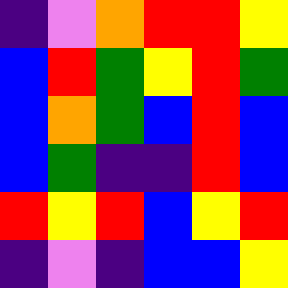[["indigo", "violet", "orange", "red", "red", "yellow"], ["blue", "red", "green", "yellow", "red", "green"], ["blue", "orange", "green", "blue", "red", "blue"], ["blue", "green", "indigo", "indigo", "red", "blue"], ["red", "yellow", "red", "blue", "yellow", "red"], ["indigo", "violet", "indigo", "blue", "blue", "yellow"]]